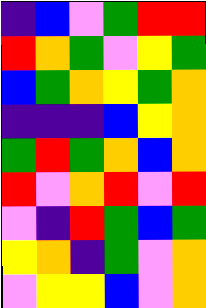[["indigo", "blue", "violet", "green", "red", "red"], ["red", "orange", "green", "violet", "yellow", "green"], ["blue", "green", "orange", "yellow", "green", "orange"], ["indigo", "indigo", "indigo", "blue", "yellow", "orange"], ["green", "red", "green", "orange", "blue", "orange"], ["red", "violet", "orange", "red", "violet", "red"], ["violet", "indigo", "red", "green", "blue", "green"], ["yellow", "orange", "indigo", "green", "violet", "orange"], ["violet", "yellow", "yellow", "blue", "violet", "orange"]]